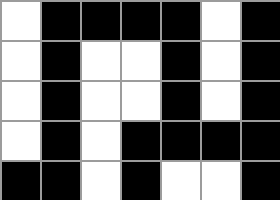[["white", "black", "black", "black", "black", "white", "black"], ["white", "black", "white", "white", "black", "white", "black"], ["white", "black", "white", "white", "black", "white", "black"], ["white", "black", "white", "black", "black", "black", "black"], ["black", "black", "white", "black", "white", "white", "black"]]